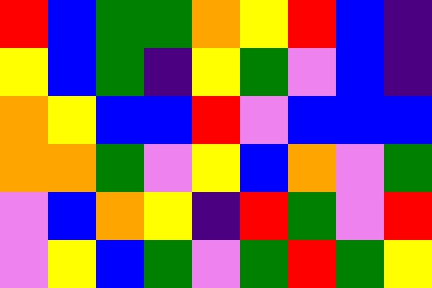[["red", "blue", "green", "green", "orange", "yellow", "red", "blue", "indigo"], ["yellow", "blue", "green", "indigo", "yellow", "green", "violet", "blue", "indigo"], ["orange", "yellow", "blue", "blue", "red", "violet", "blue", "blue", "blue"], ["orange", "orange", "green", "violet", "yellow", "blue", "orange", "violet", "green"], ["violet", "blue", "orange", "yellow", "indigo", "red", "green", "violet", "red"], ["violet", "yellow", "blue", "green", "violet", "green", "red", "green", "yellow"]]